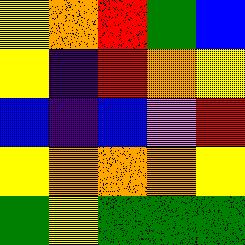[["yellow", "orange", "red", "green", "blue"], ["yellow", "indigo", "red", "orange", "yellow"], ["blue", "indigo", "blue", "violet", "red"], ["yellow", "orange", "orange", "orange", "yellow"], ["green", "yellow", "green", "green", "green"]]